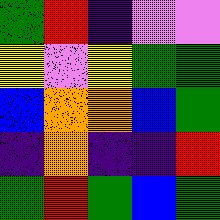[["green", "red", "indigo", "violet", "violet"], ["yellow", "violet", "yellow", "green", "green"], ["blue", "orange", "orange", "blue", "green"], ["indigo", "orange", "indigo", "indigo", "red"], ["green", "red", "green", "blue", "green"]]